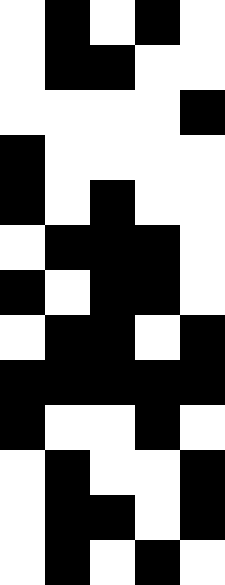[["white", "black", "white", "black", "white"], ["white", "black", "black", "white", "white"], ["white", "white", "white", "white", "black"], ["black", "white", "white", "white", "white"], ["black", "white", "black", "white", "white"], ["white", "black", "black", "black", "white"], ["black", "white", "black", "black", "white"], ["white", "black", "black", "white", "black"], ["black", "black", "black", "black", "black"], ["black", "white", "white", "black", "white"], ["white", "black", "white", "white", "black"], ["white", "black", "black", "white", "black"], ["white", "black", "white", "black", "white"]]